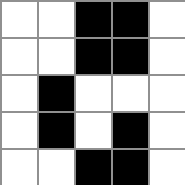[["white", "white", "black", "black", "white"], ["white", "white", "black", "black", "white"], ["white", "black", "white", "white", "white"], ["white", "black", "white", "black", "white"], ["white", "white", "black", "black", "white"]]